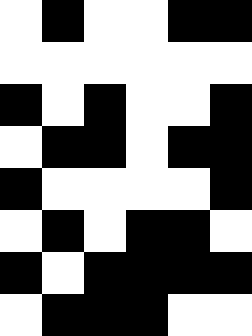[["white", "black", "white", "white", "black", "black"], ["white", "white", "white", "white", "white", "white"], ["black", "white", "black", "white", "white", "black"], ["white", "black", "black", "white", "black", "black"], ["black", "white", "white", "white", "white", "black"], ["white", "black", "white", "black", "black", "white"], ["black", "white", "black", "black", "black", "black"], ["white", "black", "black", "black", "white", "white"]]